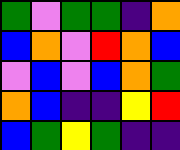[["green", "violet", "green", "green", "indigo", "orange"], ["blue", "orange", "violet", "red", "orange", "blue"], ["violet", "blue", "violet", "blue", "orange", "green"], ["orange", "blue", "indigo", "indigo", "yellow", "red"], ["blue", "green", "yellow", "green", "indigo", "indigo"]]